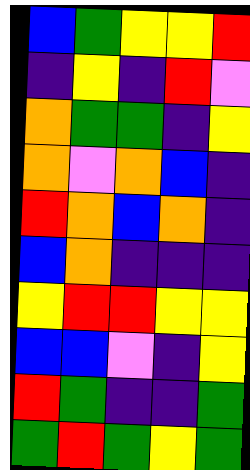[["blue", "green", "yellow", "yellow", "red"], ["indigo", "yellow", "indigo", "red", "violet"], ["orange", "green", "green", "indigo", "yellow"], ["orange", "violet", "orange", "blue", "indigo"], ["red", "orange", "blue", "orange", "indigo"], ["blue", "orange", "indigo", "indigo", "indigo"], ["yellow", "red", "red", "yellow", "yellow"], ["blue", "blue", "violet", "indigo", "yellow"], ["red", "green", "indigo", "indigo", "green"], ["green", "red", "green", "yellow", "green"]]